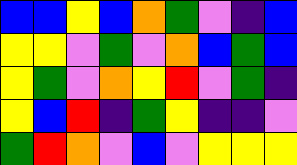[["blue", "blue", "yellow", "blue", "orange", "green", "violet", "indigo", "blue"], ["yellow", "yellow", "violet", "green", "violet", "orange", "blue", "green", "blue"], ["yellow", "green", "violet", "orange", "yellow", "red", "violet", "green", "indigo"], ["yellow", "blue", "red", "indigo", "green", "yellow", "indigo", "indigo", "violet"], ["green", "red", "orange", "violet", "blue", "violet", "yellow", "yellow", "yellow"]]